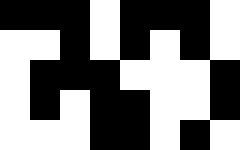[["black", "black", "black", "white", "black", "black", "black", "white"], ["white", "white", "black", "white", "black", "white", "black", "white"], ["white", "black", "black", "black", "white", "white", "white", "black"], ["white", "black", "white", "black", "black", "white", "white", "black"], ["white", "white", "white", "black", "black", "white", "black", "white"]]